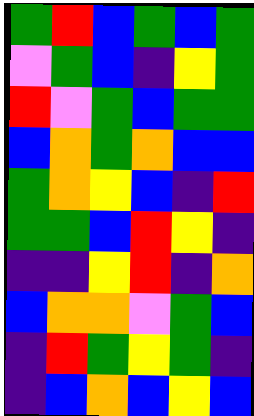[["green", "red", "blue", "green", "blue", "green"], ["violet", "green", "blue", "indigo", "yellow", "green"], ["red", "violet", "green", "blue", "green", "green"], ["blue", "orange", "green", "orange", "blue", "blue"], ["green", "orange", "yellow", "blue", "indigo", "red"], ["green", "green", "blue", "red", "yellow", "indigo"], ["indigo", "indigo", "yellow", "red", "indigo", "orange"], ["blue", "orange", "orange", "violet", "green", "blue"], ["indigo", "red", "green", "yellow", "green", "indigo"], ["indigo", "blue", "orange", "blue", "yellow", "blue"]]